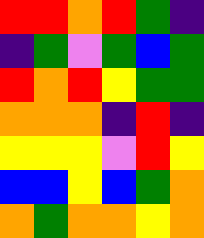[["red", "red", "orange", "red", "green", "indigo"], ["indigo", "green", "violet", "green", "blue", "green"], ["red", "orange", "red", "yellow", "green", "green"], ["orange", "orange", "orange", "indigo", "red", "indigo"], ["yellow", "yellow", "yellow", "violet", "red", "yellow"], ["blue", "blue", "yellow", "blue", "green", "orange"], ["orange", "green", "orange", "orange", "yellow", "orange"]]